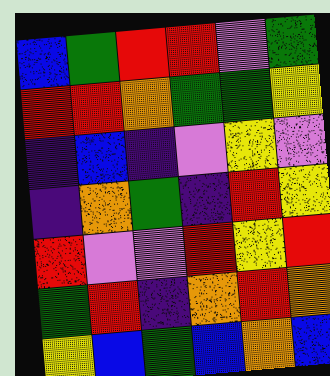[["blue", "green", "red", "red", "violet", "green"], ["red", "red", "orange", "green", "green", "yellow"], ["indigo", "blue", "indigo", "violet", "yellow", "violet"], ["indigo", "orange", "green", "indigo", "red", "yellow"], ["red", "violet", "violet", "red", "yellow", "red"], ["green", "red", "indigo", "orange", "red", "orange"], ["yellow", "blue", "green", "blue", "orange", "blue"]]